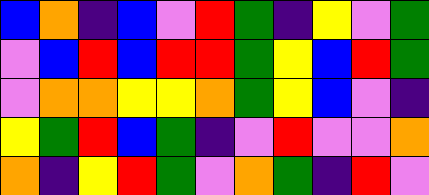[["blue", "orange", "indigo", "blue", "violet", "red", "green", "indigo", "yellow", "violet", "green"], ["violet", "blue", "red", "blue", "red", "red", "green", "yellow", "blue", "red", "green"], ["violet", "orange", "orange", "yellow", "yellow", "orange", "green", "yellow", "blue", "violet", "indigo"], ["yellow", "green", "red", "blue", "green", "indigo", "violet", "red", "violet", "violet", "orange"], ["orange", "indigo", "yellow", "red", "green", "violet", "orange", "green", "indigo", "red", "violet"]]